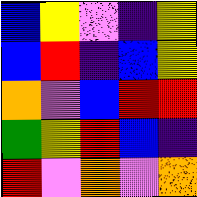[["blue", "yellow", "violet", "indigo", "yellow"], ["blue", "red", "indigo", "blue", "yellow"], ["orange", "violet", "blue", "red", "red"], ["green", "yellow", "red", "blue", "indigo"], ["red", "violet", "orange", "violet", "orange"]]